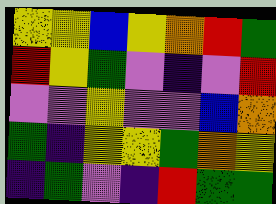[["yellow", "yellow", "blue", "yellow", "orange", "red", "green"], ["red", "yellow", "green", "violet", "indigo", "violet", "red"], ["violet", "violet", "yellow", "violet", "violet", "blue", "orange"], ["green", "indigo", "yellow", "yellow", "green", "orange", "yellow"], ["indigo", "green", "violet", "indigo", "red", "green", "green"]]